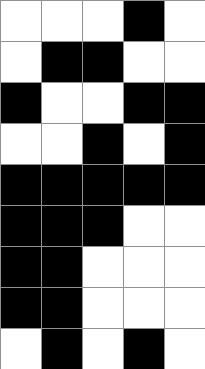[["white", "white", "white", "black", "white"], ["white", "black", "black", "white", "white"], ["black", "white", "white", "black", "black"], ["white", "white", "black", "white", "black"], ["black", "black", "black", "black", "black"], ["black", "black", "black", "white", "white"], ["black", "black", "white", "white", "white"], ["black", "black", "white", "white", "white"], ["white", "black", "white", "black", "white"]]